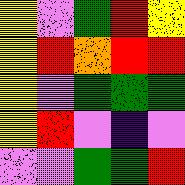[["yellow", "violet", "green", "red", "yellow"], ["yellow", "red", "orange", "red", "red"], ["yellow", "violet", "green", "green", "green"], ["yellow", "red", "violet", "indigo", "violet"], ["violet", "violet", "green", "green", "red"]]